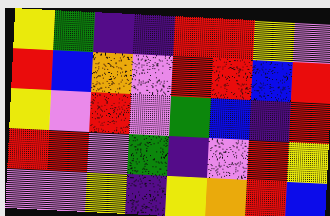[["yellow", "green", "indigo", "indigo", "red", "red", "yellow", "violet"], ["red", "blue", "orange", "violet", "red", "red", "blue", "red"], ["yellow", "violet", "red", "violet", "green", "blue", "indigo", "red"], ["red", "red", "violet", "green", "indigo", "violet", "red", "yellow"], ["violet", "violet", "yellow", "indigo", "yellow", "orange", "red", "blue"]]